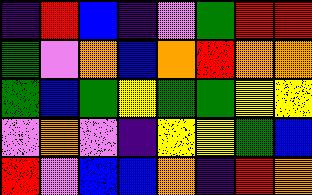[["indigo", "red", "blue", "indigo", "violet", "green", "red", "red"], ["green", "violet", "orange", "blue", "orange", "red", "orange", "orange"], ["green", "blue", "green", "yellow", "green", "green", "yellow", "yellow"], ["violet", "orange", "violet", "indigo", "yellow", "yellow", "green", "blue"], ["red", "violet", "blue", "blue", "orange", "indigo", "red", "orange"]]